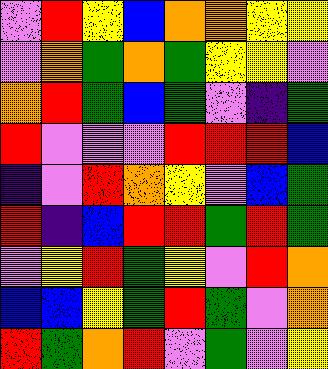[["violet", "red", "yellow", "blue", "orange", "orange", "yellow", "yellow"], ["violet", "orange", "green", "orange", "green", "yellow", "yellow", "violet"], ["orange", "red", "green", "blue", "green", "violet", "indigo", "green"], ["red", "violet", "violet", "violet", "red", "red", "red", "blue"], ["indigo", "violet", "red", "orange", "yellow", "violet", "blue", "green"], ["red", "indigo", "blue", "red", "red", "green", "red", "green"], ["violet", "yellow", "red", "green", "yellow", "violet", "red", "orange"], ["blue", "blue", "yellow", "green", "red", "green", "violet", "orange"], ["red", "green", "orange", "red", "violet", "green", "violet", "yellow"]]